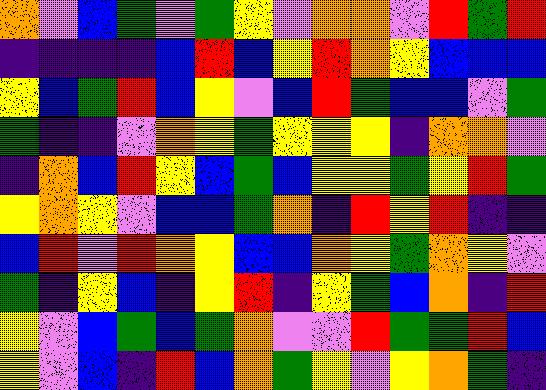[["orange", "violet", "blue", "green", "violet", "green", "yellow", "violet", "orange", "orange", "violet", "red", "green", "red"], ["indigo", "indigo", "indigo", "indigo", "blue", "red", "blue", "yellow", "red", "orange", "yellow", "blue", "blue", "blue"], ["yellow", "blue", "green", "red", "blue", "yellow", "violet", "blue", "red", "green", "blue", "blue", "violet", "green"], ["green", "indigo", "indigo", "violet", "orange", "yellow", "green", "yellow", "yellow", "yellow", "indigo", "orange", "orange", "violet"], ["indigo", "orange", "blue", "red", "yellow", "blue", "green", "blue", "yellow", "yellow", "green", "yellow", "red", "green"], ["yellow", "orange", "yellow", "violet", "blue", "blue", "green", "orange", "indigo", "red", "yellow", "red", "indigo", "indigo"], ["blue", "red", "violet", "red", "orange", "yellow", "blue", "blue", "orange", "yellow", "green", "orange", "yellow", "violet"], ["green", "indigo", "yellow", "blue", "indigo", "yellow", "red", "indigo", "yellow", "green", "blue", "orange", "indigo", "red"], ["yellow", "violet", "blue", "green", "blue", "green", "orange", "violet", "violet", "red", "green", "green", "red", "blue"], ["yellow", "violet", "blue", "indigo", "red", "blue", "orange", "green", "yellow", "violet", "yellow", "orange", "green", "indigo"]]